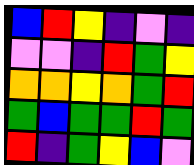[["blue", "red", "yellow", "indigo", "violet", "indigo"], ["violet", "violet", "indigo", "red", "green", "yellow"], ["orange", "orange", "yellow", "orange", "green", "red"], ["green", "blue", "green", "green", "red", "green"], ["red", "indigo", "green", "yellow", "blue", "violet"]]